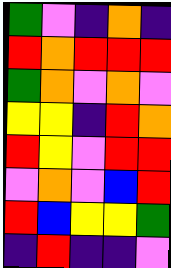[["green", "violet", "indigo", "orange", "indigo"], ["red", "orange", "red", "red", "red"], ["green", "orange", "violet", "orange", "violet"], ["yellow", "yellow", "indigo", "red", "orange"], ["red", "yellow", "violet", "red", "red"], ["violet", "orange", "violet", "blue", "red"], ["red", "blue", "yellow", "yellow", "green"], ["indigo", "red", "indigo", "indigo", "violet"]]